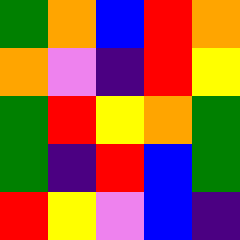[["green", "orange", "blue", "red", "orange"], ["orange", "violet", "indigo", "red", "yellow"], ["green", "red", "yellow", "orange", "green"], ["green", "indigo", "red", "blue", "green"], ["red", "yellow", "violet", "blue", "indigo"]]